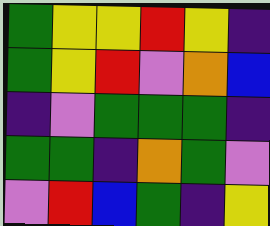[["green", "yellow", "yellow", "red", "yellow", "indigo"], ["green", "yellow", "red", "violet", "orange", "blue"], ["indigo", "violet", "green", "green", "green", "indigo"], ["green", "green", "indigo", "orange", "green", "violet"], ["violet", "red", "blue", "green", "indigo", "yellow"]]